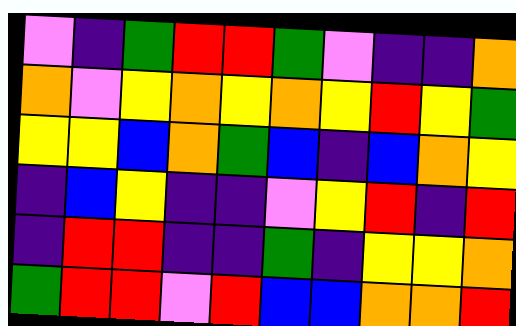[["violet", "indigo", "green", "red", "red", "green", "violet", "indigo", "indigo", "orange"], ["orange", "violet", "yellow", "orange", "yellow", "orange", "yellow", "red", "yellow", "green"], ["yellow", "yellow", "blue", "orange", "green", "blue", "indigo", "blue", "orange", "yellow"], ["indigo", "blue", "yellow", "indigo", "indigo", "violet", "yellow", "red", "indigo", "red"], ["indigo", "red", "red", "indigo", "indigo", "green", "indigo", "yellow", "yellow", "orange"], ["green", "red", "red", "violet", "red", "blue", "blue", "orange", "orange", "red"]]